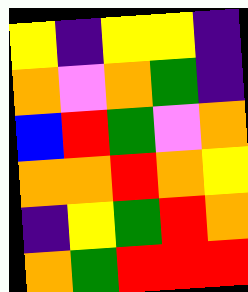[["yellow", "indigo", "yellow", "yellow", "indigo"], ["orange", "violet", "orange", "green", "indigo"], ["blue", "red", "green", "violet", "orange"], ["orange", "orange", "red", "orange", "yellow"], ["indigo", "yellow", "green", "red", "orange"], ["orange", "green", "red", "red", "red"]]